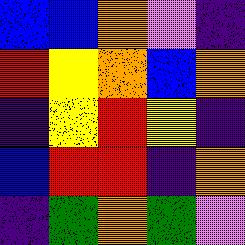[["blue", "blue", "orange", "violet", "indigo"], ["red", "yellow", "orange", "blue", "orange"], ["indigo", "yellow", "red", "yellow", "indigo"], ["blue", "red", "red", "indigo", "orange"], ["indigo", "green", "orange", "green", "violet"]]